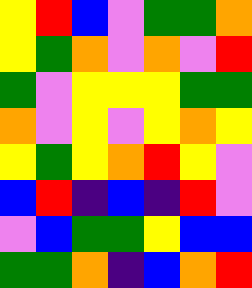[["yellow", "red", "blue", "violet", "green", "green", "orange"], ["yellow", "green", "orange", "violet", "orange", "violet", "red"], ["green", "violet", "yellow", "yellow", "yellow", "green", "green"], ["orange", "violet", "yellow", "violet", "yellow", "orange", "yellow"], ["yellow", "green", "yellow", "orange", "red", "yellow", "violet"], ["blue", "red", "indigo", "blue", "indigo", "red", "violet"], ["violet", "blue", "green", "green", "yellow", "blue", "blue"], ["green", "green", "orange", "indigo", "blue", "orange", "red"]]